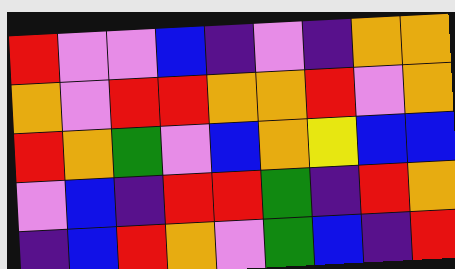[["red", "violet", "violet", "blue", "indigo", "violet", "indigo", "orange", "orange"], ["orange", "violet", "red", "red", "orange", "orange", "red", "violet", "orange"], ["red", "orange", "green", "violet", "blue", "orange", "yellow", "blue", "blue"], ["violet", "blue", "indigo", "red", "red", "green", "indigo", "red", "orange"], ["indigo", "blue", "red", "orange", "violet", "green", "blue", "indigo", "red"]]